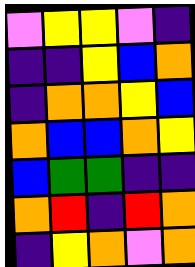[["violet", "yellow", "yellow", "violet", "indigo"], ["indigo", "indigo", "yellow", "blue", "orange"], ["indigo", "orange", "orange", "yellow", "blue"], ["orange", "blue", "blue", "orange", "yellow"], ["blue", "green", "green", "indigo", "indigo"], ["orange", "red", "indigo", "red", "orange"], ["indigo", "yellow", "orange", "violet", "orange"]]